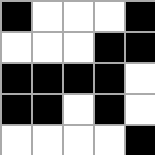[["black", "white", "white", "white", "black"], ["white", "white", "white", "black", "black"], ["black", "black", "black", "black", "white"], ["black", "black", "white", "black", "white"], ["white", "white", "white", "white", "black"]]